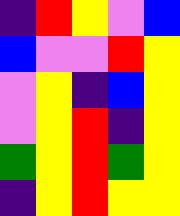[["indigo", "red", "yellow", "violet", "blue"], ["blue", "violet", "violet", "red", "yellow"], ["violet", "yellow", "indigo", "blue", "yellow"], ["violet", "yellow", "red", "indigo", "yellow"], ["green", "yellow", "red", "green", "yellow"], ["indigo", "yellow", "red", "yellow", "yellow"]]